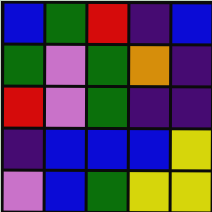[["blue", "green", "red", "indigo", "blue"], ["green", "violet", "green", "orange", "indigo"], ["red", "violet", "green", "indigo", "indigo"], ["indigo", "blue", "blue", "blue", "yellow"], ["violet", "blue", "green", "yellow", "yellow"]]